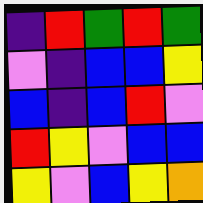[["indigo", "red", "green", "red", "green"], ["violet", "indigo", "blue", "blue", "yellow"], ["blue", "indigo", "blue", "red", "violet"], ["red", "yellow", "violet", "blue", "blue"], ["yellow", "violet", "blue", "yellow", "orange"]]